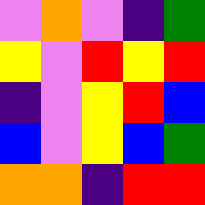[["violet", "orange", "violet", "indigo", "green"], ["yellow", "violet", "red", "yellow", "red"], ["indigo", "violet", "yellow", "red", "blue"], ["blue", "violet", "yellow", "blue", "green"], ["orange", "orange", "indigo", "red", "red"]]